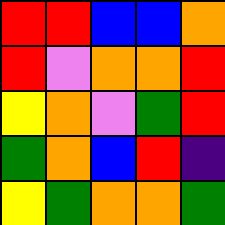[["red", "red", "blue", "blue", "orange"], ["red", "violet", "orange", "orange", "red"], ["yellow", "orange", "violet", "green", "red"], ["green", "orange", "blue", "red", "indigo"], ["yellow", "green", "orange", "orange", "green"]]